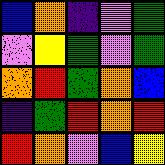[["blue", "orange", "indigo", "violet", "green"], ["violet", "yellow", "green", "violet", "green"], ["orange", "red", "green", "orange", "blue"], ["indigo", "green", "red", "orange", "red"], ["red", "orange", "violet", "blue", "yellow"]]